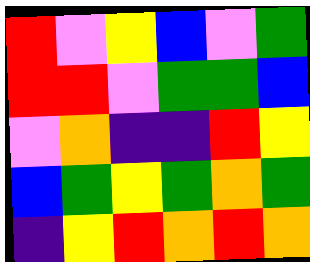[["red", "violet", "yellow", "blue", "violet", "green"], ["red", "red", "violet", "green", "green", "blue"], ["violet", "orange", "indigo", "indigo", "red", "yellow"], ["blue", "green", "yellow", "green", "orange", "green"], ["indigo", "yellow", "red", "orange", "red", "orange"]]